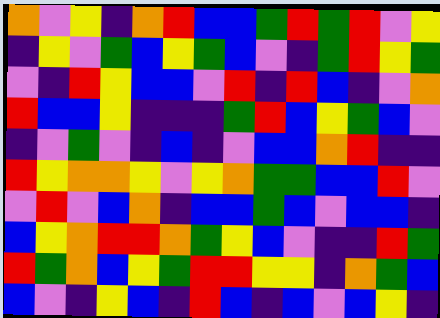[["orange", "violet", "yellow", "indigo", "orange", "red", "blue", "blue", "green", "red", "green", "red", "violet", "yellow"], ["indigo", "yellow", "violet", "green", "blue", "yellow", "green", "blue", "violet", "indigo", "green", "red", "yellow", "green"], ["violet", "indigo", "red", "yellow", "blue", "blue", "violet", "red", "indigo", "red", "blue", "indigo", "violet", "orange"], ["red", "blue", "blue", "yellow", "indigo", "indigo", "indigo", "green", "red", "blue", "yellow", "green", "blue", "violet"], ["indigo", "violet", "green", "violet", "indigo", "blue", "indigo", "violet", "blue", "blue", "orange", "red", "indigo", "indigo"], ["red", "yellow", "orange", "orange", "yellow", "violet", "yellow", "orange", "green", "green", "blue", "blue", "red", "violet"], ["violet", "red", "violet", "blue", "orange", "indigo", "blue", "blue", "green", "blue", "violet", "blue", "blue", "indigo"], ["blue", "yellow", "orange", "red", "red", "orange", "green", "yellow", "blue", "violet", "indigo", "indigo", "red", "green"], ["red", "green", "orange", "blue", "yellow", "green", "red", "red", "yellow", "yellow", "indigo", "orange", "green", "blue"], ["blue", "violet", "indigo", "yellow", "blue", "indigo", "red", "blue", "indigo", "blue", "violet", "blue", "yellow", "indigo"]]